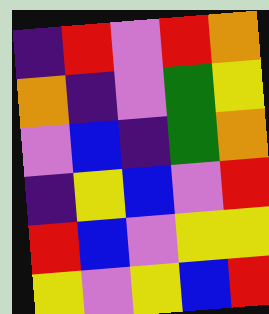[["indigo", "red", "violet", "red", "orange"], ["orange", "indigo", "violet", "green", "yellow"], ["violet", "blue", "indigo", "green", "orange"], ["indigo", "yellow", "blue", "violet", "red"], ["red", "blue", "violet", "yellow", "yellow"], ["yellow", "violet", "yellow", "blue", "red"]]